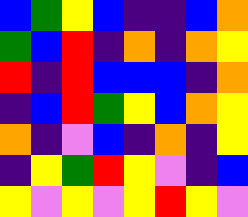[["blue", "green", "yellow", "blue", "indigo", "indigo", "blue", "orange"], ["green", "blue", "red", "indigo", "orange", "indigo", "orange", "yellow"], ["red", "indigo", "red", "blue", "blue", "blue", "indigo", "orange"], ["indigo", "blue", "red", "green", "yellow", "blue", "orange", "yellow"], ["orange", "indigo", "violet", "blue", "indigo", "orange", "indigo", "yellow"], ["indigo", "yellow", "green", "red", "yellow", "violet", "indigo", "blue"], ["yellow", "violet", "yellow", "violet", "yellow", "red", "yellow", "violet"]]